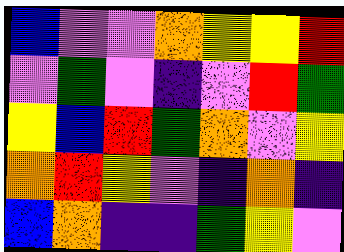[["blue", "violet", "violet", "orange", "yellow", "yellow", "red"], ["violet", "green", "violet", "indigo", "violet", "red", "green"], ["yellow", "blue", "red", "green", "orange", "violet", "yellow"], ["orange", "red", "yellow", "violet", "indigo", "orange", "indigo"], ["blue", "orange", "indigo", "indigo", "green", "yellow", "violet"]]